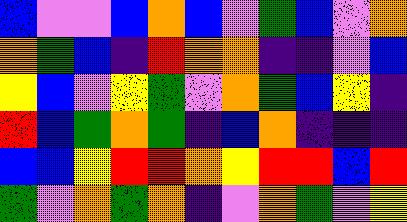[["blue", "violet", "violet", "blue", "orange", "blue", "violet", "green", "blue", "violet", "orange"], ["orange", "green", "blue", "indigo", "red", "orange", "orange", "indigo", "indigo", "violet", "blue"], ["yellow", "blue", "violet", "yellow", "green", "violet", "orange", "green", "blue", "yellow", "indigo"], ["red", "blue", "green", "orange", "green", "indigo", "blue", "orange", "indigo", "indigo", "indigo"], ["blue", "blue", "yellow", "red", "red", "orange", "yellow", "red", "red", "blue", "red"], ["green", "violet", "orange", "green", "orange", "indigo", "violet", "orange", "green", "violet", "yellow"]]